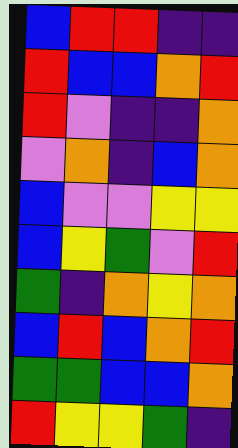[["blue", "red", "red", "indigo", "indigo"], ["red", "blue", "blue", "orange", "red"], ["red", "violet", "indigo", "indigo", "orange"], ["violet", "orange", "indigo", "blue", "orange"], ["blue", "violet", "violet", "yellow", "yellow"], ["blue", "yellow", "green", "violet", "red"], ["green", "indigo", "orange", "yellow", "orange"], ["blue", "red", "blue", "orange", "red"], ["green", "green", "blue", "blue", "orange"], ["red", "yellow", "yellow", "green", "indigo"]]